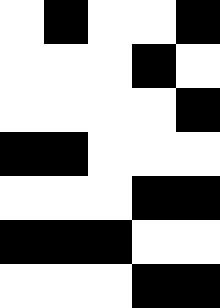[["white", "black", "white", "white", "black"], ["white", "white", "white", "black", "white"], ["white", "white", "white", "white", "black"], ["black", "black", "white", "white", "white"], ["white", "white", "white", "black", "black"], ["black", "black", "black", "white", "white"], ["white", "white", "white", "black", "black"]]